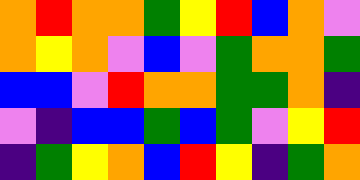[["orange", "red", "orange", "orange", "green", "yellow", "red", "blue", "orange", "violet"], ["orange", "yellow", "orange", "violet", "blue", "violet", "green", "orange", "orange", "green"], ["blue", "blue", "violet", "red", "orange", "orange", "green", "green", "orange", "indigo"], ["violet", "indigo", "blue", "blue", "green", "blue", "green", "violet", "yellow", "red"], ["indigo", "green", "yellow", "orange", "blue", "red", "yellow", "indigo", "green", "orange"]]